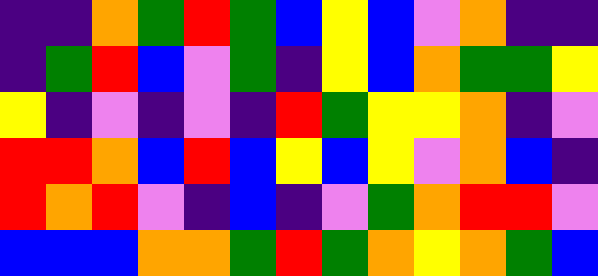[["indigo", "indigo", "orange", "green", "red", "green", "blue", "yellow", "blue", "violet", "orange", "indigo", "indigo"], ["indigo", "green", "red", "blue", "violet", "green", "indigo", "yellow", "blue", "orange", "green", "green", "yellow"], ["yellow", "indigo", "violet", "indigo", "violet", "indigo", "red", "green", "yellow", "yellow", "orange", "indigo", "violet"], ["red", "red", "orange", "blue", "red", "blue", "yellow", "blue", "yellow", "violet", "orange", "blue", "indigo"], ["red", "orange", "red", "violet", "indigo", "blue", "indigo", "violet", "green", "orange", "red", "red", "violet"], ["blue", "blue", "blue", "orange", "orange", "green", "red", "green", "orange", "yellow", "orange", "green", "blue"]]